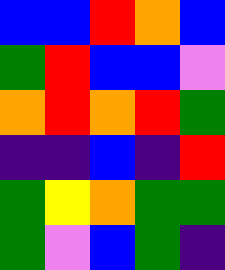[["blue", "blue", "red", "orange", "blue"], ["green", "red", "blue", "blue", "violet"], ["orange", "red", "orange", "red", "green"], ["indigo", "indigo", "blue", "indigo", "red"], ["green", "yellow", "orange", "green", "green"], ["green", "violet", "blue", "green", "indigo"]]